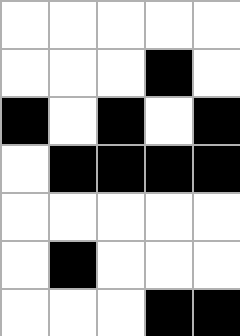[["white", "white", "white", "white", "white"], ["white", "white", "white", "black", "white"], ["black", "white", "black", "white", "black"], ["white", "black", "black", "black", "black"], ["white", "white", "white", "white", "white"], ["white", "black", "white", "white", "white"], ["white", "white", "white", "black", "black"]]